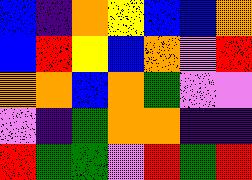[["blue", "indigo", "orange", "yellow", "blue", "blue", "orange"], ["blue", "red", "yellow", "blue", "orange", "violet", "red"], ["orange", "orange", "blue", "orange", "green", "violet", "violet"], ["violet", "indigo", "green", "orange", "orange", "indigo", "indigo"], ["red", "green", "green", "violet", "red", "green", "red"]]